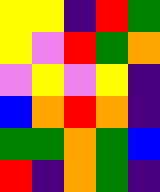[["yellow", "yellow", "indigo", "red", "green"], ["yellow", "violet", "red", "green", "orange"], ["violet", "yellow", "violet", "yellow", "indigo"], ["blue", "orange", "red", "orange", "indigo"], ["green", "green", "orange", "green", "blue"], ["red", "indigo", "orange", "green", "indigo"]]